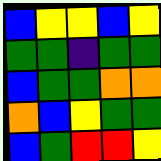[["blue", "yellow", "yellow", "blue", "yellow"], ["green", "green", "indigo", "green", "green"], ["blue", "green", "green", "orange", "orange"], ["orange", "blue", "yellow", "green", "green"], ["blue", "green", "red", "red", "yellow"]]